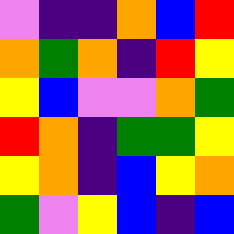[["violet", "indigo", "indigo", "orange", "blue", "red"], ["orange", "green", "orange", "indigo", "red", "yellow"], ["yellow", "blue", "violet", "violet", "orange", "green"], ["red", "orange", "indigo", "green", "green", "yellow"], ["yellow", "orange", "indigo", "blue", "yellow", "orange"], ["green", "violet", "yellow", "blue", "indigo", "blue"]]